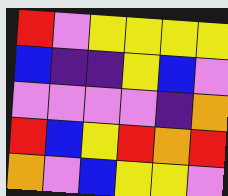[["red", "violet", "yellow", "yellow", "yellow", "yellow"], ["blue", "indigo", "indigo", "yellow", "blue", "violet"], ["violet", "violet", "violet", "violet", "indigo", "orange"], ["red", "blue", "yellow", "red", "orange", "red"], ["orange", "violet", "blue", "yellow", "yellow", "violet"]]